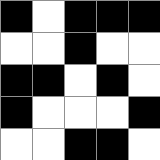[["black", "white", "black", "black", "black"], ["white", "white", "black", "white", "white"], ["black", "black", "white", "black", "white"], ["black", "white", "white", "white", "black"], ["white", "white", "black", "black", "white"]]